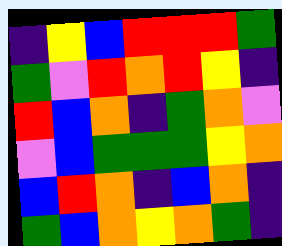[["indigo", "yellow", "blue", "red", "red", "red", "green"], ["green", "violet", "red", "orange", "red", "yellow", "indigo"], ["red", "blue", "orange", "indigo", "green", "orange", "violet"], ["violet", "blue", "green", "green", "green", "yellow", "orange"], ["blue", "red", "orange", "indigo", "blue", "orange", "indigo"], ["green", "blue", "orange", "yellow", "orange", "green", "indigo"]]